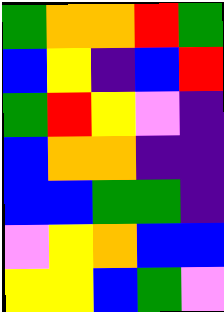[["green", "orange", "orange", "red", "green"], ["blue", "yellow", "indigo", "blue", "red"], ["green", "red", "yellow", "violet", "indigo"], ["blue", "orange", "orange", "indigo", "indigo"], ["blue", "blue", "green", "green", "indigo"], ["violet", "yellow", "orange", "blue", "blue"], ["yellow", "yellow", "blue", "green", "violet"]]